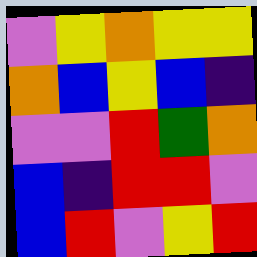[["violet", "yellow", "orange", "yellow", "yellow"], ["orange", "blue", "yellow", "blue", "indigo"], ["violet", "violet", "red", "green", "orange"], ["blue", "indigo", "red", "red", "violet"], ["blue", "red", "violet", "yellow", "red"]]